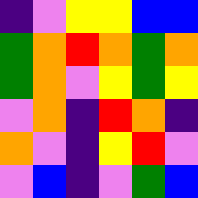[["indigo", "violet", "yellow", "yellow", "blue", "blue"], ["green", "orange", "red", "orange", "green", "orange"], ["green", "orange", "violet", "yellow", "green", "yellow"], ["violet", "orange", "indigo", "red", "orange", "indigo"], ["orange", "violet", "indigo", "yellow", "red", "violet"], ["violet", "blue", "indigo", "violet", "green", "blue"]]